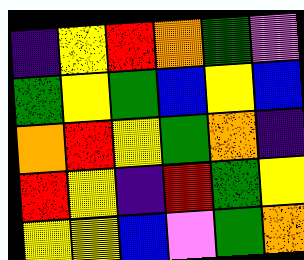[["indigo", "yellow", "red", "orange", "green", "violet"], ["green", "yellow", "green", "blue", "yellow", "blue"], ["orange", "red", "yellow", "green", "orange", "indigo"], ["red", "yellow", "indigo", "red", "green", "yellow"], ["yellow", "yellow", "blue", "violet", "green", "orange"]]